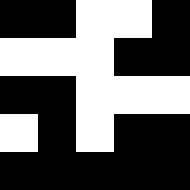[["black", "black", "white", "white", "black"], ["white", "white", "white", "black", "black"], ["black", "black", "white", "white", "white"], ["white", "black", "white", "black", "black"], ["black", "black", "black", "black", "black"]]